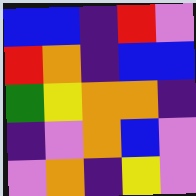[["blue", "blue", "indigo", "red", "violet"], ["red", "orange", "indigo", "blue", "blue"], ["green", "yellow", "orange", "orange", "indigo"], ["indigo", "violet", "orange", "blue", "violet"], ["violet", "orange", "indigo", "yellow", "violet"]]